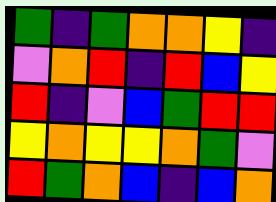[["green", "indigo", "green", "orange", "orange", "yellow", "indigo"], ["violet", "orange", "red", "indigo", "red", "blue", "yellow"], ["red", "indigo", "violet", "blue", "green", "red", "red"], ["yellow", "orange", "yellow", "yellow", "orange", "green", "violet"], ["red", "green", "orange", "blue", "indigo", "blue", "orange"]]